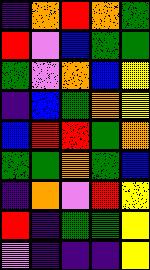[["indigo", "orange", "red", "orange", "green"], ["red", "violet", "blue", "green", "green"], ["green", "violet", "orange", "blue", "yellow"], ["indigo", "blue", "green", "orange", "yellow"], ["blue", "red", "red", "green", "orange"], ["green", "green", "orange", "green", "blue"], ["indigo", "orange", "violet", "red", "yellow"], ["red", "indigo", "green", "green", "yellow"], ["violet", "indigo", "indigo", "indigo", "yellow"]]